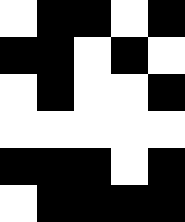[["white", "black", "black", "white", "black"], ["black", "black", "white", "black", "white"], ["white", "black", "white", "white", "black"], ["white", "white", "white", "white", "white"], ["black", "black", "black", "white", "black"], ["white", "black", "black", "black", "black"]]